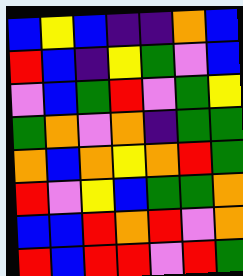[["blue", "yellow", "blue", "indigo", "indigo", "orange", "blue"], ["red", "blue", "indigo", "yellow", "green", "violet", "blue"], ["violet", "blue", "green", "red", "violet", "green", "yellow"], ["green", "orange", "violet", "orange", "indigo", "green", "green"], ["orange", "blue", "orange", "yellow", "orange", "red", "green"], ["red", "violet", "yellow", "blue", "green", "green", "orange"], ["blue", "blue", "red", "orange", "red", "violet", "orange"], ["red", "blue", "red", "red", "violet", "red", "green"]]